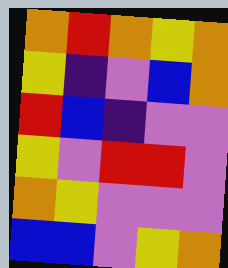[["orange", "red", "orange", "yellow", "orange"], ["yellow", "indigo", "violet", "blue", "orange"], ["red", "blue", "indigo", "violet", "violet"], ["yellow", "violet", "red", "red", "violet"], ["orange", "yellow", "violet", "violet", "violet"], ["blue", "blue", "violet", "yellow", "orange"]]